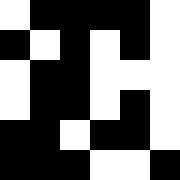[["white", "black", "black", "black", "black", "white"], ["black", "white", "black", "white", "black", "white"], ["white", "black", "black", "white", "white", "white"], ["white", "black", "black", "white", "black", "white"], ["black", "black", "white", "black", "black", "white"], ["black", "black", "black", "white", "white", "black"]]